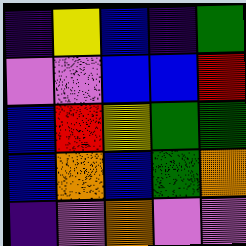[["indigo", "yellow", "blue", "indigo", "green"], ["violet", "violet", "blue", "blue", "red"], ["blue", "red", "yellow", "green", "green"], ["blue", "orange", "blue", "green", "orange"], ["indigo", "violet", "orange", "violet", "violet"]]